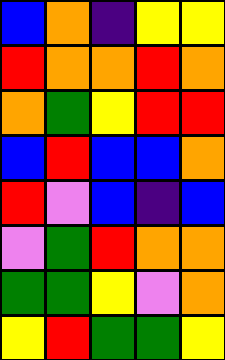[["blue", "orange", "indigo", "yellow", "yellow"], ["red", "orange", "orange", "red", "orange"], ["orange", "green", "yellow", "red", "red"], ["blue", "red", "blue", "blue", "orange"], ["red", "violet", "blue", "indigo", "blue"], ["violet", "green", "red", "orange", "orange"], ["green", "green", "yellow", "violet", "orange"], ["yellow", "red", "green", "green", "yellow"]]